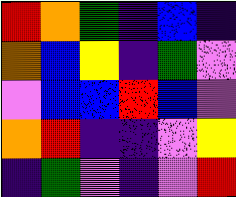[["red", "orange", "green", "indigo", "blue", "indigo"], ["orange", "blue", "yellow", "indigo", "green", "violet"], ["violet", "blue", "blue", "red", "blue", "violet"], ["orange", "red", "indigo", "indigo", "violet", "yellow"], ["indigo", "green", "violet", "indigo", "violet", "red"]]